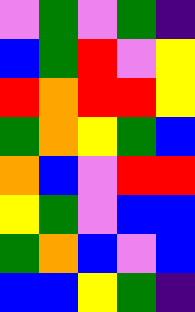[["violet", "green", "violet", "green", "indigo"], ["blue", "green", "red", "violet", "yellow"], ["red", "orange", "red", "red", "yellow"], ["green", "orange", "yellow", "green", "blue"], ["orange", "blue", "violet", "red", "red"], ["yellow", "green", "violet", "blue", "blue"], ["green", "orange", "blue", "violet", "blue"], ["blue", "blue", "yellow", "green", "indigo"]]